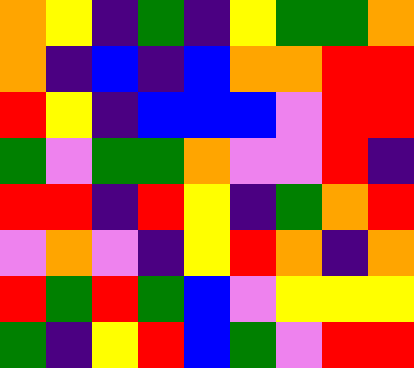[["orange", "yellow", "indigo", "green", "indigo", "yellow", "green", "green", "orange"], ["orange", "indigo", "blue", "indigo", "blue", "orange", "orange", "red", "red"], ["red", "yellow", "indigo", "blue", "blue", "blue", "violet", "red", "red"], ["green", "violet", "green", "green", "orange", "violet", "violet", "red", "indigo"], ["red", "red", "indigo", "red", "yellow", "indigo", "green", "orange", "red"], ["violet", "orange", "violet", "indigo", "yellow", "red", "orange", "indigo", "orange"], ["red", "green", "red", "green", "blue", "violet", "yellow", "yellow", "yellow"], ["green", "indigo", "yellow", "red", "blue", "green", "violet", "red", "red"]]